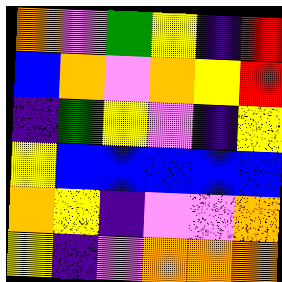[["orange", "violet", "green", "yellow", "indigo", "red"], ["blue", "orange", "violet", "orange", "yellow", "red"], ["indigo", "green", "yellow", "violet", "indigo", "yellow"], ["yellow", "blue", "blue", "blue", "blue", "blue"], ["orange", "yellow", "indigo", "violet", "violet", "orange"], ["yellow", "indigo", "violet", "orange", "orange", "orange"]]